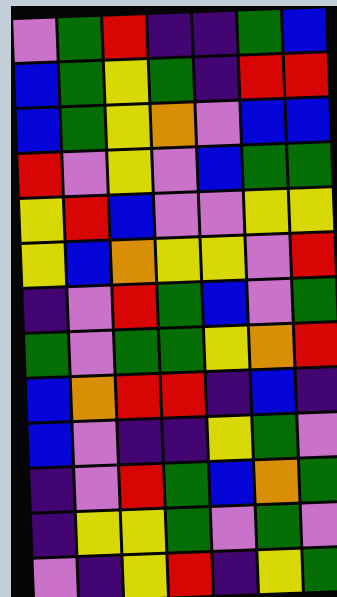[["violet", "green", "red", "indigo", "indigo", "green", "blue"], ["blue", "green", "yellow", "green", "indigo", "red", "red"], ["blue", "green", "yellow", "orange", "violet", "blue", "blue"], ["red", "violet", "yellow", "violet", "blue", "green", "green"], ["yellow", "red", "blue", "violet", "violet", "yellow", "yellow"], ["yellow", "blue", "orange", "yellow", "yellow", "violet", "red"], ["indigo", "violet", "red", "green", "blue", "violet", "green"], ["green", "violet", "green", "green", "yellow", "orange", "red"], ["blue", "orange", "red", "red", "indigo", "blue", "indigo"], ["blue", "violet", "indigo", "indigo", "yellow", "green", "violet"], ["indigo", "violet", "red", "green", "blue", "orange", "green"], ["indigo", "yellow", "yellow", "green", "violet", "green", "violet"], ["violet", "indigo", "yellow", "red", "indigo", "yellow", "green"]]